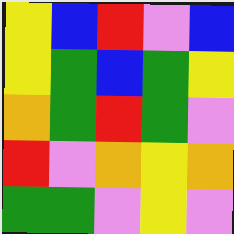[["yellow", "blue", "red", "violet", "blue"], ["yellow", "green", "blue", "green", "yellow"], ["orange", "green", "red", "green", "violet"], ["red", "violet", "orange", "yellow", "orange"], ["green", "green", "violet", "yellow", "violet"]]